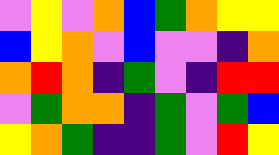[["violet", "yellow", "violet", "orange", "blue", "green", "orange", "yellow", "yellow"], ["blue", "yellow", "orange", "violet", "blue", "violet", "violet", "indigo", "orange"], ["orange", "red", "orange", "indigo", "green", "violet", "indigo", "red", "red"], ["violet", "green", "orange", "orange", "indigo", "green", "violet", "green", "blue"], ["yellow", "orange", "green", "indigo", "indigo", "green", "violet", "red", "yellow"]]